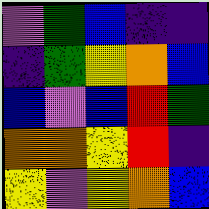[["violet", "green", "blue", "indigo", "indigo"], ["indigo", "green", "yellow", "orange", "blue"], ["blue", "violet", "blue", "red", "green"], ["orange", "orange", "yellow", "red", "indigo"], ["yellow", "violet", "yellow", "orange", "blue"]]